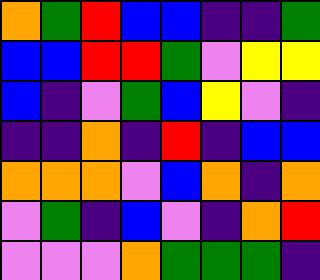[["orange", "green", "red", "blue", "blue", "indigo", "indigo", "green"], ["blue", "blue", "red", "red", "green", "violet", "yellow", "yellow"], ["blue", "indigo", "violet", "green", "blue", "yellow", "violet", "indigo"], ["indigo", "indigo", "orange", "indigo", "red", "indigo", "blue", "blue"], ["orange", "orange", "orange", "violet", "blue", "orange", "indigo", "orange"], ["violet", "green", "indigo", "blue", "violet", "indigo", "orange", "red"], ["violet", "violet", "violet", "orange", "green", "green", "green", "indigo"]]